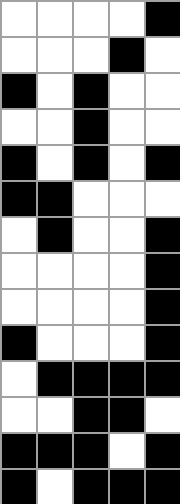[["white", "white", "white", "white", "black"], ["white", "white", "white", "black", "white"], ["black", "white", "black", "white", "white"], ["white", "white", "black", "white", "white"], ["black", "white", "black", "white", "black"], ["black", "black", "white", "white", "white"], ["white", "black", "white", "white", "black"], ["white", "white", "white", "white", "black"], ["white", "white", "white", "white", "black"], ["black", "white", "white", "white", "black"], ["white", "black", "black", "black", "black"], ["white", "white", "black", "black", "white"], ["black", "black", "black", "white", "black"], ["black", "white", "black", "black", "black"]]